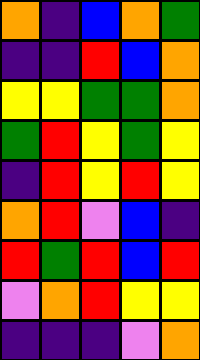[["orange", "indigo", "blue", "orange", "green"], ["indigo", "indigo", "red", "blue", "orange"], ["yellow", "yellow", "green", "green", "orange"], ["green", "red", "yellow", "green", "yellow"], ["indigo", "red", "yellow", "red", "yellow"], ["orange", "red", "violet", "blue", "indigo"], ["red", "green", "red", "blue", "red"], ["violet", "orange", "red", "yellow", "yellow"], ["indigo", "indigo", "indigo", "violet", "orange"]]